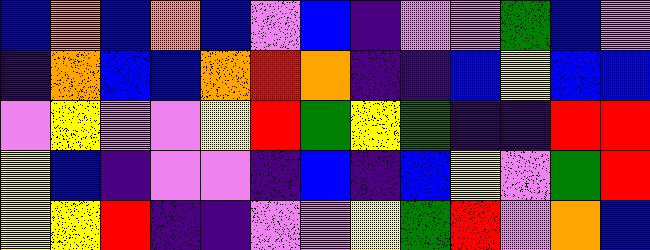[["blue", "orange", "blue", "orange", "blue", "violet", "blue", "indigo", "violet", "violet", "green", "blue", "violet"], ["indigo", "orange", "blue", "blue", "orange", "red", "orange", "indigo", "indigo", "blue", "yellow", "blue", "blue"], ["violet", "yellow", "violet", "violet", "yellow", "red", "green", "yellow", "green", "indigo", "indigo", "red", "red"], ["yellow", "blue", "indigo", "violet", "violet", "indigo", "blue", "indigo", "blue", "yellow", "violet", "green", "red"], ["yellow", "yellow", "red", "indigo", "indigo", "violet", "violet", "yellow", "green", "red", "violet", "orange", "blue"]]